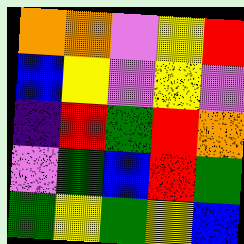[["orange", "orange", "violet", "yellow", "red"], ["blue", "yellow", "violet", "yellow", "violet"], ["indigo", "red", "green", "red", "orange"], ["violet", "green", "blue", "red", "green"], ["green", "yellow", "green", "yellow", "blue"]]